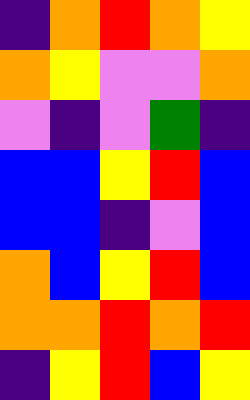[["indigo", "orange", "red", "orange", "yellow"], ["orange", "yellow", "violet", "violet", "orange"], ["violet", "indigo", "violet", "green", "indigo"], ["blue", "blue", "yellow", "red", "blue"], ["blue", "blue", "indigo", "violet", "blue"], ["orange", "blue", "yellow", "red", "blue"], ["orange", "orange", "red", "orange", "red"], ["indigo", "yellow", "red", "blue", "yellow"]]